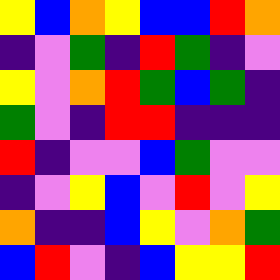[["yellow", "blue", "orange", "yellow", "blue", "blue", "red", "orange"], ["indigo", "violet", "green", "indigo", "red", "green", "indigo", "violet"], ["yellow", "violet", "orange", "red", "green", "blue", "green", "indigo"], ["green", "violet", "indigo", "red", "red", "indigo", "indigo", "indigo"], ["red", "indigo", "violet", "violet", "blue", "green", "violet", "violet"], ["indigo", "violet", "yellow", "blue", "violet", "red", "violet", "yellow"], ["orange", "indigo", "indigo", "blue", "yellow", "violet", "orange", "green"], ["blue", "red", "violet", "indigo", "blue", "yellow", "yellow", "red"]]